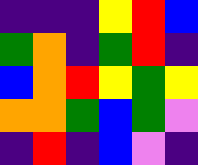[["indigo", "indigo", "indigo", "yellow", "red", "blue"], ["green", "orange", "indigo", "green", "red", "indigo"], ["blue", "orange", "red", "yellow", "green", "yellow"], ["orange", "orange", "green", "blue", "green", "violet"], ["indigo", "red", "indigo", "blue", "violet", "indigo"]]